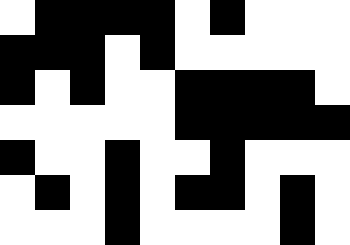[["white", "black", "black", "black", "black", "white", "black", "white", "white", "white"], ["black", "black", "black", "white", "black", "white", "white", "white", "white", "white"], ["black", "white", "black", "white", "white", "black", "black", "black", "black", "white"], ["white", "white", "white", "white", "white", "black", "black", "black", "black", "black"], ["black", "white", "white", "black", "white", "white", "black", "white", "white", "white"], ["white", "black", "white", "black", "white", "black", "black", "white", "black", "white"], ["white", "white", "white", "black", "white", "white", "white", "white", "black", "white"]]